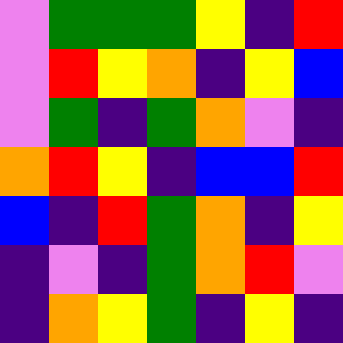[["violet", "green", "green", "green", "yellow", "indigo", "red"], ["violet", "red", "yellow", "orange", "indigo", "yellow", "blue"], ["violet", "green", "indigo", "green", "orange", "violet", "indigo"], ["orange", "red", "yellow", "indigo", "blue", "blue", "red"], ["blue", "indigo", "red", "green", "orange", "indigo", "yellow"], ["indigo", "violet", "indigo", "green", "orange", "red", "violet"], ["indigo", "orange", "yellow", "green", "indigo", "yellow", "indigo"]]